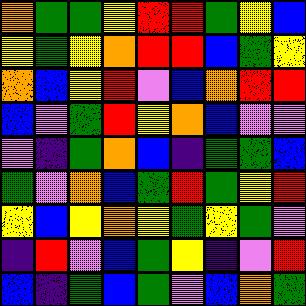[["orange", "green", "green", "yellow", "red", "red", "green", "yellow", "blue"], ["yellow", "green", "yellow", "orange", "red", "red", "blue", "green", "yellow"], ["orange", "blue", "yellow", "red", "violet", "blue", "orange", "red", "red"], ["blue", "violet", "green", "red", "yellow", "orange", "blue", "violet", "violet"], ["violet", "indigo", "green", "orange", "blue", "indigo", "green", "green", "blue"], ["green", "violet", "orange", "blue", "green", "red", "green", "yellow", "red"], ["yellow", "blue", "yellow", "orange", "yellow", "green", "yellow", "green", "violet"], ["indigo", "red", "violet", "blue", "green", "yellow", "indigo", "violet", "red"], ["blue", "indigo", "green", "blue", "green", "violet", "blue", "orange", "green"]]